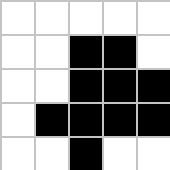[["white", "white", "white", "white", "white"], ["white", "white", "black", "black", "white"], ["white", "white", "black", "black", "black"], ["white", "black", "black", "black", "black"], ["white", "white", "black", "white", "white"]]